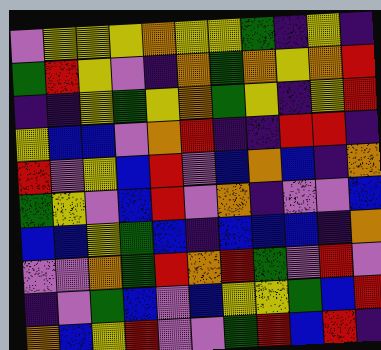[["violet", "yellow", "yellow", "yellow", "orange", "yellow", "yellow", "green", "indigo", "yellow", "indigo"], ["green", "red", "yellow", "violet", "indigo", "orange", "green", "orange", "yellow", "orange", "red"], ["indigo", "indigo", "yellow", "green", "yellow", "orange", "green", "yellow", "indigo", "yellow", "red"], ["yellow", "blue", "blue", "violet", "orange", "red", "indigo", "indigo", "red", "red", "indigo"], ["red", "violet", "yellow", "blue", "red", "violet", "blue", "orange", "blue", "indigo", "orange"], ["green", "yellow", "violet", "blue", "red", "violet", "orange", "indigo", "violet", "violet", "blue"], ["blue", "blue", "yellow", "green", "blue", "indigo", "blue", "blue", "blue", "indigo", "orange"], ["violet", "violet", "orange", "green", "red", "orange", "red", "green", "violet", "red", "violet"], ["indigo", "violet", "green", "blue", "violet", "blue", "yellow", "yellow", "green", "blue", "red"], ["orange", "blue", "yellow", "red", "violet", "violet", "green", "red", "blue", "red", "indigo"]]